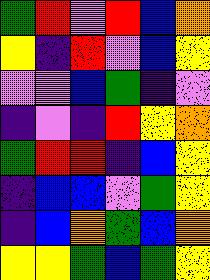[["green", "red", "violet", "red", "blue", "orange"], ["yellow", "indigo", "red", "violet", "blue", "yellow"], ["violet", "violet", "blue", "green", "indigo", "violet"], ["indigo", "violet", "indigo", "red", "yellow", "orange"], ["green", "red", "red", "indigo", "blue", "yellow"], ["indigo", "blue", "blue", "violet", "green", "yellow"], ["indigo", "blue", "orange", "green", "blue", "orange"], ["yellow", "yellow", "green", "blue", "green", "yellow"]]